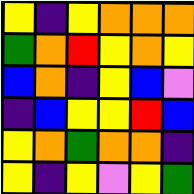[["yellow", "indigo", "yellow", "orange", "orange", "orange"], ["green", "orange", "red", "yellow", "orange", "yellow"], ["blue", "orange", "indigo", "yellow", "blue", "violet"], ["indigo", "blue", "yellow", "yellow", "red", "blue"], ["yellow", "orange", "green", "orange", "orange", "indigo"], ["yellow", "indigo", "yellow", "violet", "yellow", "green"]]